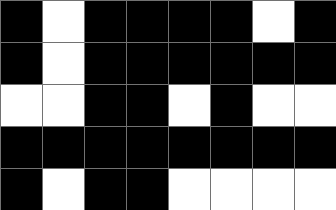[["black", "white", "black", "black", "black", "black", "white", "black"], ["black", "white", "black", "black", "black", "black", "black", "black"], ["white", "white", "black", "black", "white", "black", "white", "white"], ["black", "black", "black", "black", "black", "black", "black", "black"], ["black", "white", "black", "black", "white", "white", "white", "white"]]